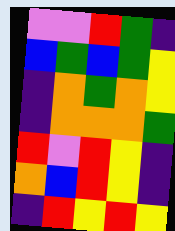[["violet", "violet", "red", "green", "indigo"], ["blue", "green", "blue", "green", "yellow"], ["indigo", "orange", "green", "orange", "yellow"], ["indigo", "orange", "orange", "orange", "green"], ["red", "violet", "red", "yellow", "indigo"], ["orange", "blue", "red", "yellow", "indigo"], ["indigo", "red", "yellow", "red", "yellow"]]